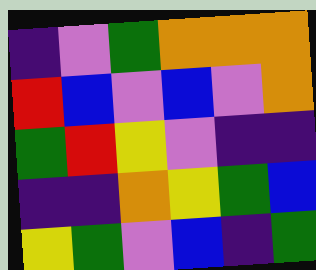[["indigo", "violet", "green", "orange", "orange", "orange"], ["red", "blue", "violet", "blue", "violet", "orange"], ["green", "red", "yellow", "violet", "indigo", "indigo"], ["indigo", "indigo", "orange", "yellow", "green", "blue"], ["yellow", "green", "violet", "blue", "indigo", "green"]]